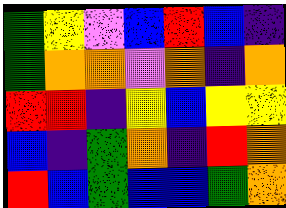[["green", "yellow", "violet", "blue", "red", "blue", "indigo"], ["green", "orange", "orange", "violet", "orange", "indigo", "orange"], ["red", "red", "indigo", "yellow", "blue", "yellow", "yellow"], ["blue", "indigo", "green", "orange", "indigo", "red", "orange"], ["red", "blue", "green", "blue", "blue", "green", "orange"]]